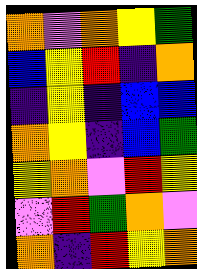[["orange", "violet", "orange", "yellow", "green"], ["blue", "yellow", "red", "indigo", "orange"], ["indigo", "yellow", "indigo", "blue", "blue"], ["orange", "yellow", "indigo", "blue", "green"], ["yellow", "orange", "violet", "red", "yellow"], ["violet", "red", "green", "orange", "violet"], ["orange", "indigo", "red", "yellow", "orange"]]